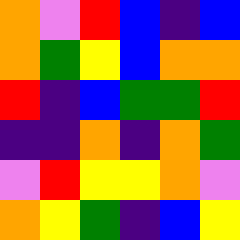[["orange", "violet", "red", "blue", "indigo", "blue"], ["orange", "green", "yellow", "blue", "orange", "orange"], ["red", "indigo", "blue", "green", "green", "red"], ["indigo", "indigo", "orange", "indigo", "orange", "green"], ["violet", "red", "yellow", "yellow", "orange", "violet"], ["orange", "yellow", "green", "indigo", "blue", "yellow"]]